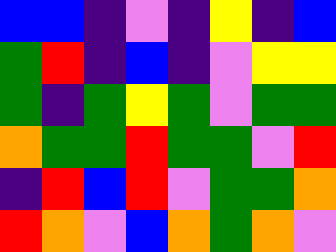[["blue", "blue", "indigo", "violet", "indigo", "yellow", "indigo", "blue"], ["green", "red", "indigo", "blue", "indigo", "violet", "yellow", "yellow"], ["green", "indigo", "green", "yellow", "green", "violet", "green", "green"], ["orange", "green", "green", "red", "green", "green", "violet", "red"], ["indigo", "red", "blue", "red", "violet", "green", "green", "orange"], ["red", "orange", "violet", "blue", "orange", "green", "orange", "violet"]]